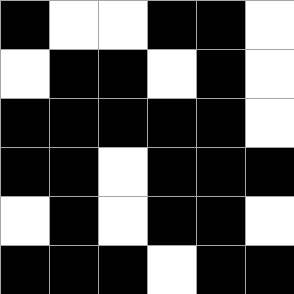[["black", "white", "white", "black", "black", "white"], ["white", "black", "black", "white", "black", "white"], ["black", "black", "black", "black", "black", "white"], ["black", "black", "white", "black", "black", "black"], ["white", "black", "white", "black", "black", "white"], ["black", "black", "black", "white", "black", "black"]]